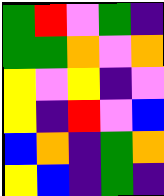[["green", "red", "violet", "green", "indigo"], ["green", "green", "orange", "violet", "orange"], ["yellow", "violet", "yellow", "indigo", "violet"], ["yellow", "indigo", "red", "violet", "blue"], ["blue", "orange", "indigo", "green", "orange"], ["yellow", "blue", "indigo", "green", "indigo"]]